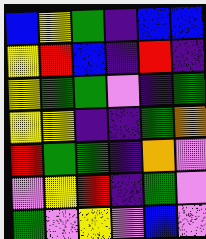[["blue", "yellow", "green", "indigo", "blue", "blue"], ["yellow", "red", "blue", "indigo", "red", "indigo"], ["yellow", "green", "green", "violet", "indigo", "green"], ["yellow", "yellow", "indigo", "indigo", "green", "orange"], ["red", "green", "green", "indigo", "orange", "violet"], ["violet", "yellow", "red", "indigo", "green", "violet"], ["green", "violet", "yellow", "violet", "blue", "violet"]]